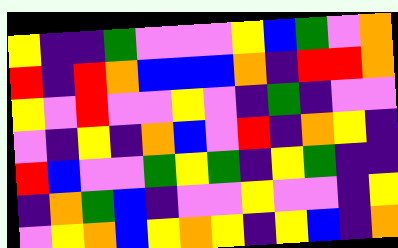[["yellow", "indigo", "indigo", "green", "violet", "violet", "violet", "yellow", "blue", "green", "violet", "orange"], ["red", "indigo", "red", "orange", "blue", "blue", "blue", "orange", "indigo", "red", "red", "orange"], ["yellow", "violet", "red", "violet", "violet", "yellow", "violet", "indigo", "green", "indigo", "violet", "violet"], ["violet", "indigo", "yellow", "indigo", "orange", "blue", "violet", "red", "indigo", "orange", "yellow", "indigo"], ["red", "blue", "violet", "violet", "green", "yellow", "green", "indigo", "yellow", "green", "indigo", "indigo"], ["indigo", "orange", "green", "blue", "indigo", "violet", "violet", "yellow", "violet", "violet", "indigo", "yellow"], ["violet", "yellow", "orange", "blue", "yellow", "orange", "yellow", "indigo", "yellow", "blue", "indigo", "orange"]]